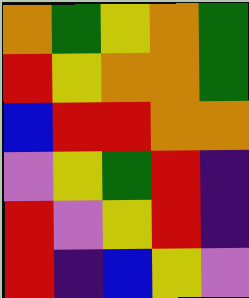[["orange", "green", "yellow", "orange", "green"], ["red", "yellow", "orange", "orange", "green"], ["blue", "red", "red", "orange", "orange"], ["violet", "yellow", "green", "red", "indigo"], ["red", "violet", "yellow", "red", "indigo"], ["red", "indigo", "blue", "yellow", "violet"]]